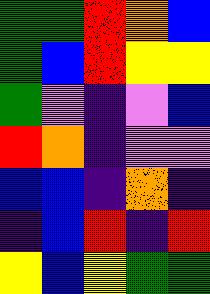[["green", "green", "red", "orange", "blue"], ["green", "blue", "red", "yellow", "yellow"], ["green", "violet", "indigo", "violet", "blue"], ["red", "orange", "indigo", "violet", "violet"], ["blue", "blue", "indigo", "orange", "indigo"], ["indigo", "blue", "red", "indigo", "red"], ["yellow", "blue", "yellow", "green", "green"]]